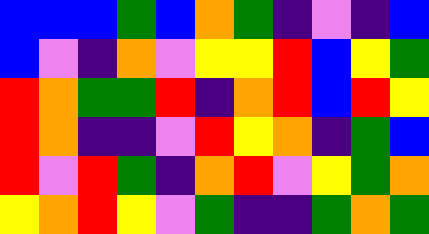[["blue", "blue", "blue", "green", "blue", "orange", "green", "indigo", "violet", "indigo", "blue"], ["blue", "violet", "indigo", "orange", "violet", "yellow", "yellow", "red", "blue", "yellow", "green"], ["red", "orange", "green", "green", "red", "indigo", "orange", "red", "blue", "red", "yellow"], ["red", "orange", "indigo", "indigo", "violet", "red", "yellow", "orange", "indigo", "green", "blue"], ["red", "violet", "red", "green", "indigo", "orange", "red", "violet", "yellow", "green", "orange"], ["yellow", "orange", "red", "yellow", "violet", "green", "indigo", "indigo", "green", "orange", "green"]]